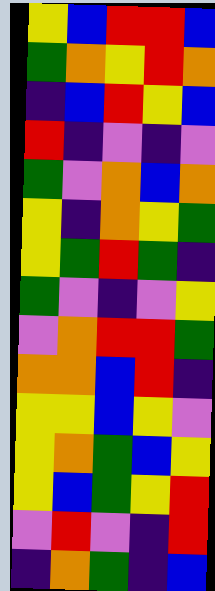[["yellow", "blue", "red", "red", "blue"], ["green", "orange", "yellow", "red", "orange"], ["indigo", "blue", "red", "yellow", "blue"], ["red", "indigo", "violet", "indigo", "violet"], ["green", "violet", "orange", "blue", "orange"], ["yellow", "indigo", "orange", "yellow", "green"], ["yellow", "green", "red", "green", "indigo"], ["green", "violet", "indigo", "violet", "yellow"], ["violet", "orange", "red", "red", "green"], ["orange", "orange", "blue", "red", "indigo"], ["yellow", "yellow", "blue", "yellow", "violet"], ["yellow", "orange", "green", "blue", "yellow"], ["yellow", "blue", "green", "yellow", "red"], ["violet", "red", "violet", "indigo", "red"], ["indigo", "orange", "green", "indigo", "blue"]]